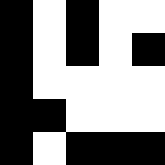[["black", "white", "black", "white", "white"], ["black", "white", "black", "white", "black"], ["black", "white", "white", "white", "white"], ["black", "black", "white", "white", "white"], ["black", "white", "black", "black", "black"]]